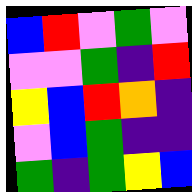[["blue", "red", "violet", "green", "violet"], ["violet", "violet", "green", "indigo", "red"], ["yellow", "blue", "red", "orange", "indigo"], ["violet", "blue", "green", "indigo", "indigo"], ["green", "indigo", "green", "yellow", "blue"]]